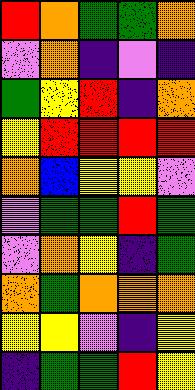[["red", "orange", "green", "green", "orange"], ["violet", "orange", "indigo", "violet", "indigo"], ["green", "yellow", "red", "indigo", "orange"], ["yellow", "red", "red", "red", "red"], ["orange", "blue", "yellow", "yellow", "violet"], ["violet", "green", "green", "red", "green"], ["violet", "orange", "yellow", "indigo", "green"], ["orange", "green", "orange", "orange", "orange"], ["yellow", "yellow", "violet", "indigo", "yellow"], ["indigo", "green", "green", "red", "yellow"]]